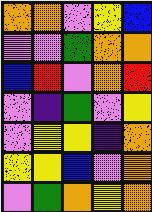[["orange", "orange", "violet", "yellow", "blue"], ["violet", "violet", "green", "orange", "orange"], ["blue", "red", "violet", "orange", "red"], ["violet", "indigo", "green", "violet", "yellow"], ["violet", "yellow", "yellow", "indigo", "orange"], ["yellow", "yellow", "blue", "violet", "orange"], ["violet", "green", "orange", "yellow", "orange"]]